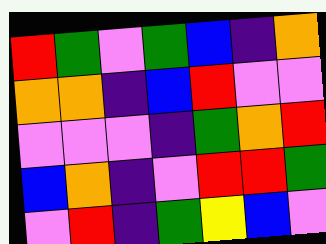[["red", "green", "violet", "green", "blue", "indigo", "orange"], ["orange", "orange", "indigo", "blue", "red", "violet", "violet"], ["violet", "violet", "violet", "indigo", "green", "orange", "red"], ["blue", "orange", "indigo", "violet", "red", "red", "green"], ["violet", "red", "indigo", "green", "yellow", "blue", "violet"]]